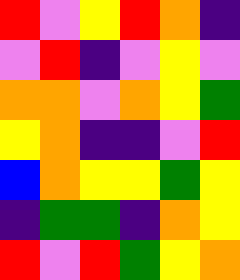[["red", "violet", "yellow", "red", "orange", "indigo"], ["violet", "red", "indigo", "violet", "yellow", "violet"], ["orange", "orange", "violet", "orange", "yellow", "green"], ["yellow", "orange", "indigo", "indigo", "violet", "red"], ["blue", "orange", "yellow", "yellow", "green", "yellow"], ["indigo", "green", "green", "indigo", "orange", "yellow"], ["red", "violet", "red", "green", "yellow", "orange"]]